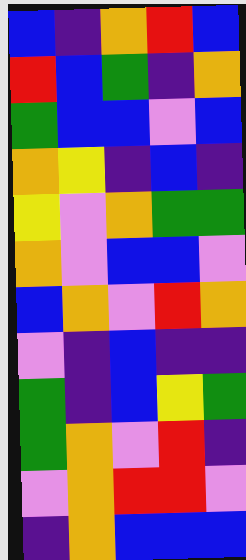[["blue", "indigo", "orange", "red", "blue"], ["red", "blue", "green", "indigo", "orange"], ["green", "blue", "blue", "violet", "blue"], ["orange", "yellow", "indigo", "blue", "indigo"], ["yellow", "violet", "orange", "green", "green"], ["orange", "violet", "blue", "blue", "violet"], ["blue", "orange", "violet", "red", "orange"], ["violet", "indigo", "blue", "indigo", "indigo"], ["green", "indigo", "blue", "yellow", "green"], ["green", "orange", "violet", "red", "indigo"], ["violet", "orange", "red", "red", "violet"], ["indigo", "orange", "blue", "blue", "blue"]]